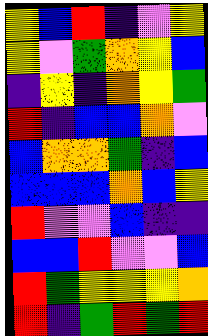[["yellow", "blue", "red", "indigo", "violet", "yellow"], ["yellow", "violet", "green", "orange", "yellow", "blue"], ["indigo", "yellow", "indigo", "orange", "yellow", "green"], ["red", "indigo", "blue", "blue", "orange", "violet"], ["blue", "orange", "orange", "green", "indigo", "blue"], ["blue", "blue", "blue", "orange", "blue", "yellow"], ["red", "violet", "violet", "blue", "indigo", "indigo"], ["blue", "blue", "red", "violet", "violet", "blue"], ["red", "green", "yellow", "yellow", "yellow", "orange"], ["red", "indigo", "green", "red", "green", "red"]]